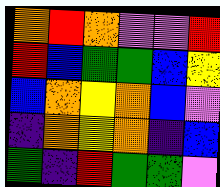[["orange", "red", "orange", "violet", "violet", "red"], ["red", "blue", "green", "green", "blue", "yellow"], ["blue", "orange", "yellow", "orange", "blue", "violet"], ["indigo", "orange", "yellow", "orange", "indigo", "blue"], ["green", "indigo", "red", "green", "green", "violet"]]